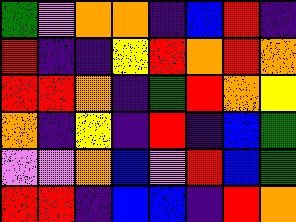[["green", "violet", "orange", "orange", "indigo", "blue", "red", "indigo"], ["red", "indigo", "indigo", "yellow", "red", "orange", "red", "orange"], ["red", "red", "orange", "indigo", "green", "red", "orange", "yellow"], ["orange", "indigo", "yellow", "indigo", "red", "indigo", "blue", "green"], ["violet", "violet", "orange", "blue", "violet", "red", "blue", "green"], ["red", "red", "indigo", "blue", "blue", "indigo", "red", "orange"]]